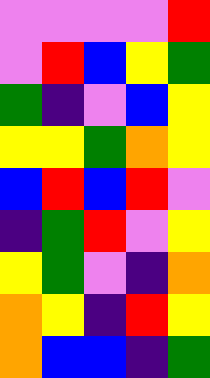[["violet", "violet", "violet", "violet", "red"], ["violet", "red", "blue", "yellow", "green"], ["green", "indigo", "violet", "blue", "yellow"], ["yellow", "yellow", "green", "orange", "yellow"], ["blue", "red", "blue", "red", "violet"], ["indigo", "green", "red", "violet", "yellow"], ["yellow", "green", "violet", "indigo", "orange"], ["orange", "yellow", "indigo", "red", "yellow"], ["orange", "blue", "blue", "indigo", "green"]]